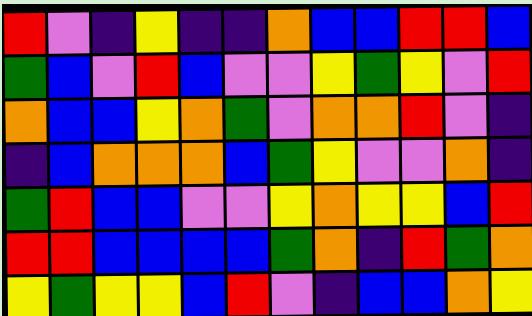[["red", "violet", "indigo", "yellow", "indigo", "indigo", "orange", "blue", "blue", "red", "red", "blue"], ["green", "blue", "violet", "red", "blue", "violet", "violet", "yellow", "green", "yellow", "violet", "red"], ["orange", "blue", "blue", "yellow", "orange", "green", "violet", "orange", "orange", "red", "violet", "indigo"], ["indigo", "blue", "orange", "orange", "orange", "blue", "green", "yellow", "violet", "violet", "orange", "indigo"], ["green", "red", "blue", "blue", "violet", "violet", "yellow", "orange", "yellow", "yellow", "blue", "red"], ["red", "red", "blue", "blue", "blue", "blue", "green", "orange", "indigo", "red", "green", "orange"], ["yellow", "green", "yellow", "yellow", "blue", "red", "violet", "indigo", "blue", "blue", "orange", "yellow"]]